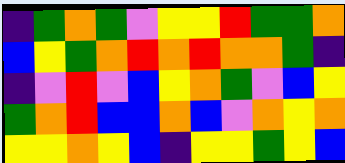[["indigo", "green", "orange", "green", "violet", "yellow", "yellow", "red", "green", "green", "orange"], ["blue", "yellow", "green", "orange", "red", "orange", "red", "orange", "orange", "green", "indigo"], ["indigo", "violet", "red", "violet", "blue", "yellow", "orange", "green", "violet", "blue", "yellow"], ["green", "orange", "red", "blue", "blue", "orange", "blue", "violet", "orange", "yellow", "orange"], ["yellow", "yellow", "orange", "yellow", "blue", "indigo", "yellow", "yellow", "green", "yellow", "blue"]]